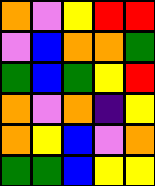[["orange", "violet", "yellow", "red", "red"], ["violet", "blue", "orange", "orange", "green"], ["green", "blue", "green", "yellow", "red"], ["orange", "violet", "orange", "indigo", "yellow"], ["orange", "yellow", "blue", "violet", "orange"], ["green", "green", "blue", "yellow", "yellow"]]